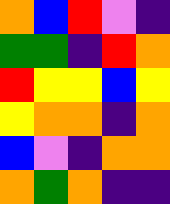[["orange", "blue", "red", "violet", "indigo"], ["green", "green", "indigo", "red", "orange"], ["red", "yellow", "yellow", "blue", "yellow"], ["yellow", "orange", "orange", "indigo", "orange"], ["blue", "violet", "indigo", "orange", "orange"], ["orange", "green", "orange", "indigo", "indigo"]]